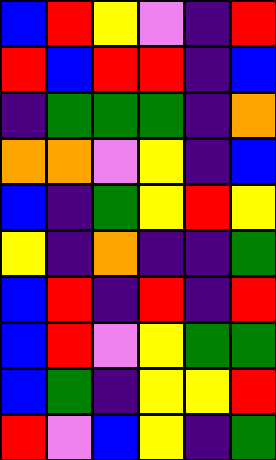[["blue", "red", "yellow", "violet", "indigo", "red"], ["red", "blue", "red", "red", "indigo", "blue"], ["indigo", "green", "green", "green", "indigo", "orange"], ["orange", "orange", "violet", "yellow", "indigo", "blue"], ["blue", "indigo", "green", "yellow", "red", "yellow"], ["yellow", "indigo", "orange", "indigo", "indigo", "green"], ["blue", "red", "indigo", "red", "indigo", "red"], ["blue", "red", "violet", "yellow", "green", "green"], ["blue", "green", "indigo", "yellow", "yellow", "red"], ["red", "violet", "blue", "yellow", "indigo", "green"]]